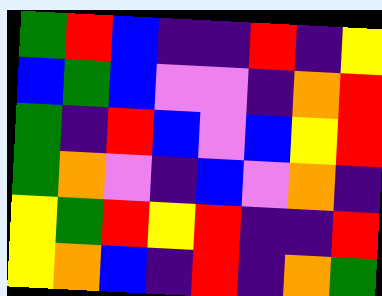[["green", "red", "blue", "indigo", "indigo", "red", "indigo", "yellow"], ["blue", "green", "blue", "violet", "violet", "indigo", "orange", "red"], ["green", "indigo", "red", "blue", "violet", "blue", "yellow", "red"], ["green", "orange", "violet", "indigo", "blue", "violet", "orange", "indigo"], ["yellow", "green", "red", "yellow", "red", "indigo", "indigo", "red"], ["yellow", "orange", "blue", "indigo", "red", "indigo", "orange", "green"]]